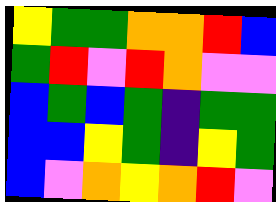[["yellow", "green", "green", "orange", "orange", "red", "blue"], ["green", "red", "violet", "red", "orange", "violet", "violet"], ["blue", "green", "blue", "green", "indigo", "green", "green"], ["blue", "blue", "yellow", "green", "indigo", "yellow", "green"], ["blue", "violet", "orange", "yellow", "orange", "red", "violet"]]